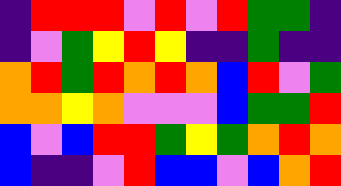[["indigo", "red", "red", "red", "violet", "red", "violet", "red", "green", "green", "indigo"], ["indigo", "violet", "green", "yellow", "red", "yellow", "indigo", "indigo", "green", "indigo", "indigo"], ["orange", "red", "green", "red", "orange", "red", "orange", "blue", "red", "violet", "green"], ["orange", "orange", "yellow", "orange", "violet", "violet", "violet", "blue", "green", "green", "red"], ["blue", "violet", "blue", "red", "red", "green", "yellow", "green", "orange", "red", "orange"], ["blue", "indigo", "indigo", "violet", "red", "blue", "blue", "violet", "blue", "orange", "red"]]